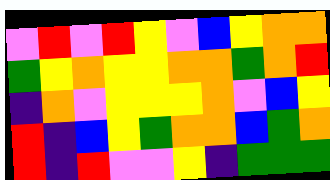[["violet", "red", "violet", "red", "yellow", "violet", "blue", "yellow", "orange", "orange"], ["green", "yellow", "orange", "yellow", "yellow", "orange", "orange", "green", "orange", "red"], ["indigo", "orange", "violet", "yellow", "yellow", "yellow", "orange", "violet", "blue", "yellow"], ["red", "indigo", "blue", "yellow", "green", "orange", "orange", "blue", "green", "orange"], ["red", "indigo", "red", "violet", "violet", "yellow", "indigo", "green", "green", "green"]]